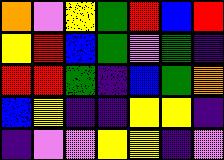[["orange", "violet", "yellow", "green", "red", "blue", "red"], ["yellow", "red", "blue", "green", "violet", "green", "indigo"], ["red", "red", "green", "indigo", "blue", "green", "orange"], ["blue", "yellow", "indigo", "indigo", "yellow", "yellow", "indigo"], ["indigo", "violet", "violet", "yellow", "yellow", "indigo", "violet"]]